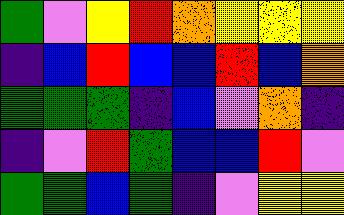[["green", "violet", "yellow", "red", "orange", "yellow", "yellow", "yellow"], ["indigo", "blue", "red", "blue", "blue", "red", "blue", "orange"], ["green", "green", "green", "indigo", "blue", "violet", "orange", "indigo"], ["indigo", "violet", "red", "green", "blue", "blue", "red", "violet"], ["green", "green", "blue", "green", "indigo", "violet", "yellow", "yellow"]]